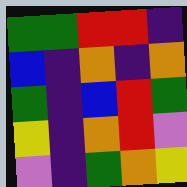[["green", "green", "red", "red", "indigo"], ["blue", "indigo", "orange", "indigo", "orange"], ["green", "indigo", "blue", "red", "green"], ["yellow", "indigo", "orange", "red", "violet"], ["violet", "indigo", "green", "orange", "yellow"]]